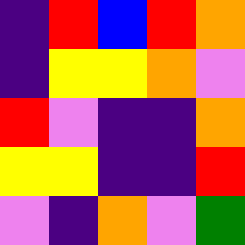[["indigo", "red", "blue", "red", "orange"], ["indigo", "yellow", "yellow", "orange", "violet"], ["red", "violet", "indigo", "indigo", "orange"], ["yellow", "yellow", "indigo", "indigo", "red"], ["violet", "indigo", "orange", "violet", "green"]]